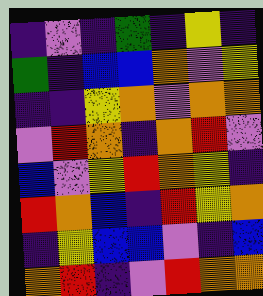[["indigo", "violet", "indigo", "green", "indigo", "yellow", "indigo"], ["green", "indigo", "blue", "blue", "orange", "violet", "yellow"], ["indigo", "indigo", "yellow", "orange", "violet", "orange", "orange"], ["violet", "red", "orange", "indigo", "orange", "red", "violet"], ["blue", "violet", "yellow", "red", "orange", "yellow", "indigo"], ["red", "orange", "blue", "indigo", "red", "yellow", "orange"], ["indigo", "yellow", "blue", "blue", "violet", "indigo", "blue"], ["orange", "red", "indigo", "violet", "red", "orange", "orange"]]